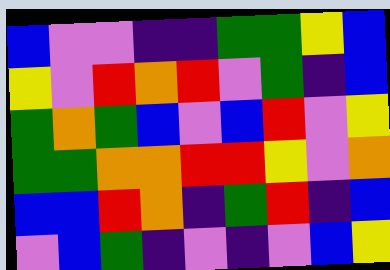[["blue", "violet", "violet", "indigo", "indigo", "green", "green", "yellow", "blue"], ["yellow", "violet", "red", "orange", "red", "violet", "green", "indigo", "blue"], ["green", "orange", "green", "blue", "violet", "blue", "red", "violet", "yellow"], ["green", "green", "orange", "orange", "red", "red", "yellow", "violet", "orange"], ["blue", "blue", "red", "orange", "indigo", "green", "red", "indigo", "blue"], ["violet", "blue", "green", "indigo", "violet", "indigo", "violet", "blue", "yellow"]]